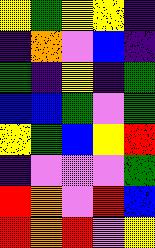[["yellow", "green", "yellow", "yellow", "indigo"], ["indigo", "orange", "violet", "blue", "indigo"], ["green", "indigo", "yellow", "indigo", "green"], ["blue", "blue", "green", "violet", "green"], ["yellow", "green", "blue", "yellow", "red"], ["indigo", "violet", "violet", "violet", "green"], ["red", "orange", "violet", "red", "blue"], ["red", "orange", "red", "violet", "yellow"]]